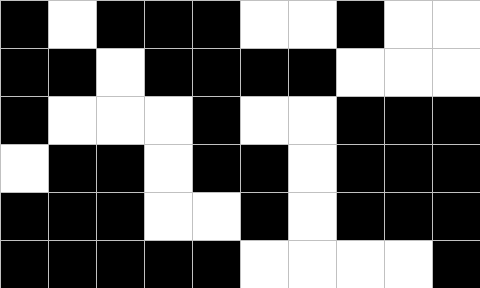[["black", "white", "black", "black", "black", "white", "white", "black", "white", "white"], ["black", "black", "white", "black", "black", "black", "black", "white", "white", "white"], ["black", "white", "white", "white", "black", "white", "white", "black", "black", "black"], ["white", "black", "black", "white", "black", "black", "white", "black", "black", "black"], ["black", "black", "black", "white", "white", "black", "white", "black", "black", "black"], ["black", "black", "black", "black", "black", "white", "white", "white", "white", "black"]]